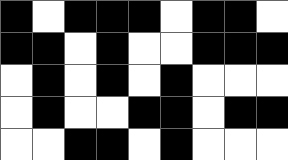[["black", "white", "black", "black", "black", "white", "black", "black", "white"], ["black", "black", "white", "black", "white", "white", "black", "black", "black"], ["white", "black", "white", "black", "white", "black", "white", "white", "white"], ["white", "black", "white", "white", "black", "black", "white", "black", "black"], ["white", "white", "black", "black", "white", "black", "white", "white", "white"]]